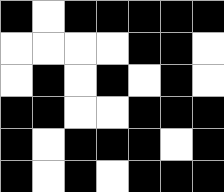[["black", "white", "black", "black", "black", "black", "black"], ["white", "white", "white", "white", "black", "black", "white"], ["white", "black", "white", "black", "white", "black", "white"], ["black", "black", "white", "white", "black", "black", "black"], ["black", "white", "black", "black", "black", "white", "black"], ["black", "white", "black", "white", "black", "black", "black"]]